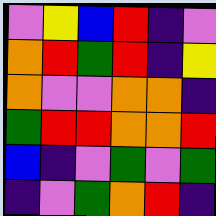[["violet", "yellow", "blue", "red", "indigo", "violet"], ["orange", "red", "green", "red", "indigo", "yellow"], ["orange", "violet", "violet", "orange", "orange", "indigo"], ["green", "red", "red", "orange", "orange", "red"], ["blue", "indigo", "violet", "green", "violet", "green"], ["indigo", "violet", "green", "orange", "red", "indigo"]]